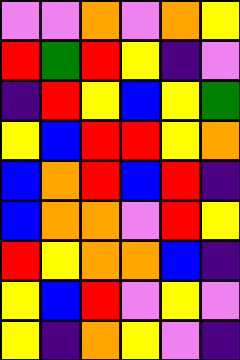[["violet", "violet", "orange", "violet", "orange", "yellow"], ["red", "green", "red", "yellow", "indigo", "violet"], ["indigo", "red", "yellow", "blue", "yellow", "green"], ["yellow", "blue", "red", "red", "yellow", "orange"], ["blue", "orange", "red", "blue", "red", "indigo"], ["blue", "orange", "orange", "violet", "red", "yellow"], ["red", "yellow", "orange", "orange", "blue", "indigo"], ["yellow", "blue", "red", "violet", "yellow", "violet"], ["yellow", "indigo", "orange", "yellow", "violet", "indigo"]]